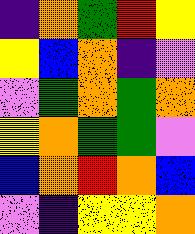[["indigo", "orange", "green", "red", "yellow"], ["yellow", "blue", "orange", "indigo", "violet"], ["violet", "green", "orange", "green", "orange"], ["yellow", "orange", "green", "green", "violet"], ["blue", "orange", "red", "orange", "blue"], ["violet", "indigo", "yellow", "yellow", "orange"]]